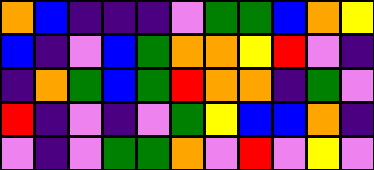[["orange", "blue", "indigo", "indigo", "indigo", "violet", "green", "green", "blue", "orange", "yellow"], ["blue", "indigo", "violet", "blue", "green", "orange", "orange", "yellow", "red", "violet", "indigo"], ["indigo", "orange", "green", "blue", "green", "red", "orange", "orange", "indigo", "green", "violet"], ["red", "indigo", "violet", "indigo", "violet", "green", "yellow", "blue", "blue", "orange", "indigo"], ["violet", "indigo", "violet", "green", "green", "orange", "violet", "red", "violet", "yellow", "violet"]]